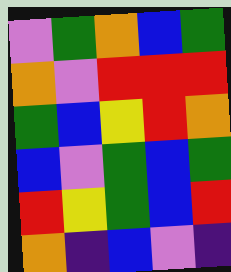[["violet", "green", "orange", "blue", "green"], ["orange", "violet", "red", "red", "red"], ["green", "blue", "yellow", "red", "orange"], ["blue", "violet", "green", "blue", "green"], ["red", "yellow", "green", "blue", "red"], ["orange", "indigo", "blue", "violet", "indigo"]]